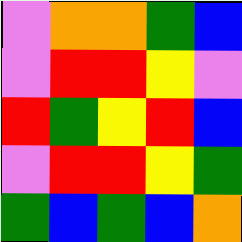[["violet", "orange", "orange", "green", "blue"], ["violet", "red", "red", "yellow", "violet"], ["red", "green", "yellow", "red", "blue"], ["violet", "red", "red", "yellow", "green"], ["green", "blue", "green", "blue", "orange"]]